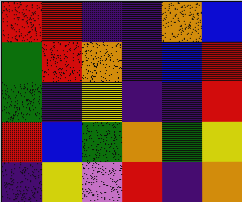[["red", "red", "indigo", "indigo", "orange", "blue"], ["green", "red", "orange", "indigo", "blue", "red"], ["green", "indigo", "yellow", "indigo", "indigo", "red"], ["red", "blue", "green", "orange", "green", "yellow"], ["indigo", "yellow", "violet", "red", "indigo", "orange"]]